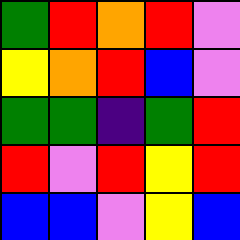[["green", "red", "orange", "red", "violet"], ["yellow", "orange", "red", "blue", "violet"], ["green", "green", "indigo", "green", "red"], ["red", "violet", "red", "yellow", "red"], ["blue", "blue", "violet", "yellow", "blue"]]